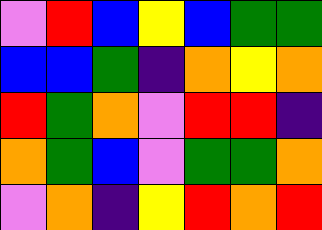[["violet", "red", "blue", "yellow", "blue", "green", "green"], ["blue", "blue", "green", "indigo", "orange", "yellow", "orange"], ["red", "green", "orange", "violet", "red", "red", "indigo"], ["orange", "green", "blue", "violet", "green", "green", "orange"], ["violet", "orange", "indigo", "yellow", "red", "orange", "red"]]